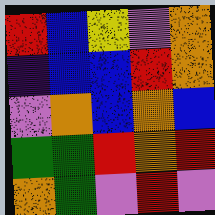[["red", "blue", "yellow", "violet", "orange"], ["indigo", "blue", "blue", "red", "orange"], ["violet", "orange", "blue", "orange", "blue"], ["green", "green", "red", "orange", "red"], ["orange", "green", "violet", "red", "violet"]]